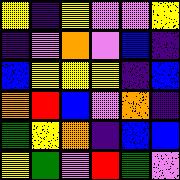[["yellow", "indigo", "yellow", "violet", "violet", "yellow"], ["indigo", "violet", "orange", "violet", "blue", "indigo"], ["blue", "yellow", "yellow", "yellow", "indigo", "blue"], ["orange", "red", "blue", "violet", "orange", "indigo"], ["green", "yellow", "orange", "indigo", "blue", "blue"], ["yellow", "green", "violet", "red", "green", "violet"]]